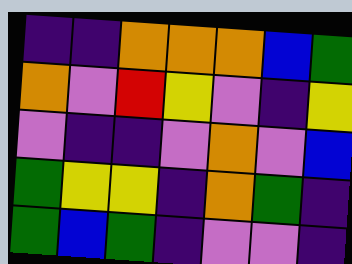[["indigo", "indigo", "orange", "orange", "orange", "blue", "green"], ["orange", "violet", "red", "yellow", "violet", "indigo", "yellow"], ["violet", "indigo", "indigo", "violet", "orange", "violet", "blue"], ["green", "yellow", "yellow", "indigo", "orange", "green", "indigo"], ["green", "blue", "green", "indigo", "violet", "violet", "indigo"]]